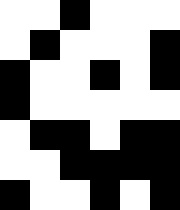[["white", "white", "black", "white", "white", "white"], ["white", "black", "white", "white", "white", "black"], ["black", "white", "white", "black", "white", "black"], ["black", "white", "white", "white", "white", "white"], ["white", "black", "black", "white", "black", "black"], ["white", "white", "black", "black", "black", "black"], ["black", "white", "white", "black", "white", "black"]]